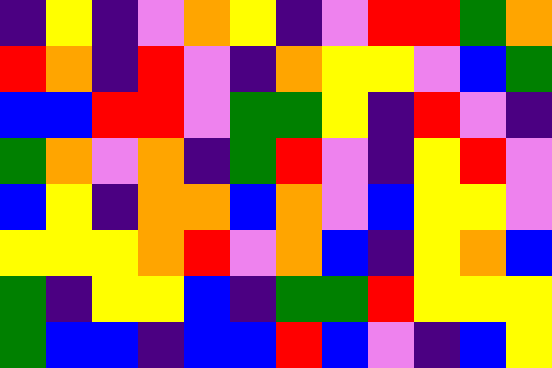[["indigo", "yellow", "indigo", "violet", "orange", "yellow", "indigo", "violet", "red", "red", "green", "orange"], ["red", "orange", "indigo", "red", "violet", "indigo", "orange", "yellow", "yellow", "violet", "blue", "green"], ["blue", "blue", "red", "red", "violet", "green", "green", "yellow", "indigo", "red", "violet", "indigo"], ["green", "orange", "violet", "orange", "indigo", "green", "red", "violet", "indigo", "yellow", "red", "violet"], ["blue", "yellow", "indigo", "orange", "orange", "blue", "orange", "violet", "blue", "yellow", "yellow", "violet"], ["yellow", "yellow", "yellow", "orange", "red", "violet", "orange", "blue", "indigo", "yellow", "orange", "blue"], ["green", "indigo", "yellow", "yellow", "blue", "indigo", "green", "green", "red", "yellow", "yellow", "yellow"], ["green", "blue", "blue", "indigo", "blue", "blue", "red", "blue", "violet", "indigo", "blue", "yellow"]]